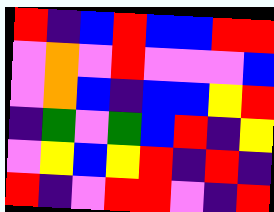[["red", "indigo", "blue", "red", "blue", "blue", "red", "red"], ["violet", "orange", "violet", "red", "violet", "violet", "violet", "blue"], ["violet", "orange", "blue", "indigo", "blue", "blue", "yellow", "red"], ["indigo", "green", "violet", "green", "blue", "red", "indigo", "yellow"], ["violet", "yellow", "blue", "yellow", "red", "indigo", "red", "indigo"], ["red", "indigo", "violet", "red", "red", "violet", "indigo", "red"]]